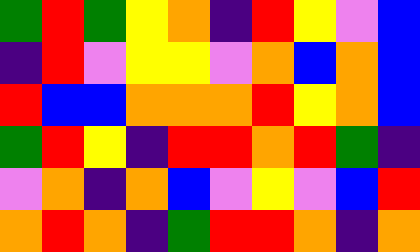[["green", "red", "green", "yellow", "orange", "indigo", "red", "yellow", "violet", "blue"], ["indigo", "red", "violet", "yellow", "yellow", "violet", "orange", "blue", "orange", "blue"], ["red", "blue", "blue", "orange", "orange", "orange", "red", "yellow", "orange", "blue"], ["green", "red", "yellow", "indigo", "red", "red", "orange", "red", "green", "indigo"], ["violet", "orange", "indigo", "orange", "blue", "violet", "yellow", "violet", "blue", "red"], ["orange", "red", "orange", "indigo", "green", "red", "red", "orange", "indigo", "orange"]]